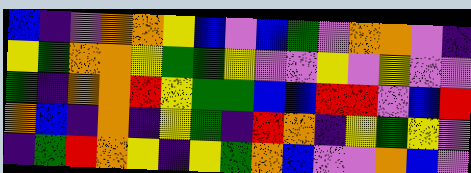[["blue", "indigo", "violet", "orange", "orange", "yellow", "blue", "violet", "blue", "green", "violet", "orange", "orange", "violet", "indigo"], ["yellow", "green", "orange", "orange", "yellow", "green", "green", "yellow", "violet", "violet", "yellow", "violet", "yellow", "violet", "violet"], ["green", "indigo", "orange", "orange", "red", "yellow", "green", "green", "blue", "blue", "red", "red", "violet", "blue", "red"], ["orange", "blue", "indigo", "orange", "indigo", "yellow", "green", "indigo", "red", "orange", "indigo", "yellow", "green", "yellow", "violet"], ["indigo", "green", "red", "orange", "yellow", "indigo", "yellow", "green", "orange", "blue", "violet", "violet", "orange", "blue", "violet"]]